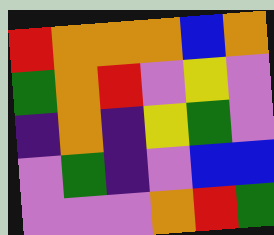[["red", "orange", "orange", "orange", "blue", "orange"], ["green", "orange", "red", "violet", "yellow", "violet"], ["indigo", "orange", "indigo", "yellow", "green", "violet"], ["violet", "green", "indigo", "violet", "blue", "blue"], ["violet", "violet", "violet", "orange", "red", "green"]]